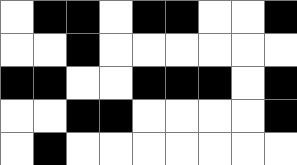[["white", "black", "black", "white", "black", "black", "white", "white", "black"], ["white", "white", "black", "white", "white", "white", "white", "white", "white"], ["black", "black", "white", "white", "black", "black", "black", "white", "black"], ["white", "white", "black", "black", "white", "white", "white", "white", "black"], ["white", "black", "white", "white", "white", "white", "white", "white", "white"]]